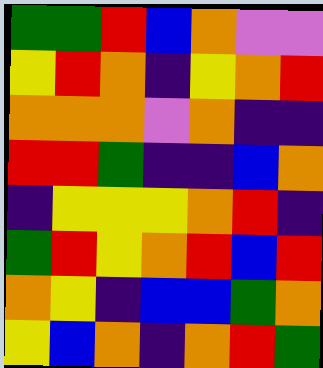[["green", "green", "red", "blue", "orange", "violet", "violet"], ["yellow", "red", "orange", "indigo", "yellow", "orange", "red"], ["orange", "orange", "orange", "violet", "orange", "indigo", "indigo"], ["red", "red", "green", "indigo", "indigo", "blue", "orange"], ["indigo", "yellow", "yellow", "yellow", "orange", "red", "indigo"], ["green", "red", "yellow", "orange", "red", "blue", "red"], ["orange", "yellow", "indigo", "blue", "blue", "green", "orange"], ["yellow", "blue", "orange", "indigo", "orange", "red", "green"]]